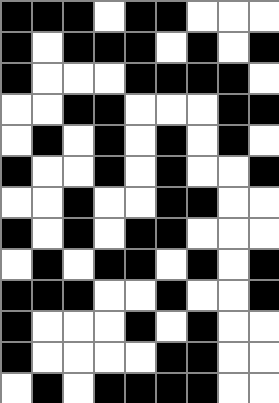[["black", "black", "black", "white", "black", "black", "white", "white", "white"], ["black", "white", "black", "black", "black", "white", "black", "white", "black"], ["black", "white", "white", "white", "black", "black", "black", "black", "white"], ["white", "white", "black", "black", "white", "white", "white", "black", "black"], ["white", "black", "white", "black", "white", "black", "white", "black", "white"], ["black", "white", "white", "black", "white", "black", "white", "white", "black"], ["white", "white", "black", "white", "white", "black", "black", "white", "white"], ["black", "white", "black", "white", "black", "black", "white", "white", "white"], ["white", "black", "white", "black", "black", "white", "black", "white", "black"], ["black", "black", "black", "white", "white", "black", "white", "white", "black"], ["black", "white", "white", "white", "black", "white", "black", "white", "white"], ["black", "white", "white", "white", "white", "black", "black", "white", "white"], ["white", "black", "white", "black", "black", "black", "black", "white", "white"]]